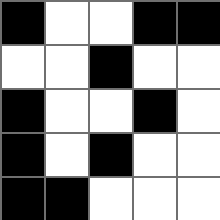[["black", "white", "white", "black", "black"], ["white", "white", "black", "white", "white"], ["black", "white", "white", "black", "white"], ["black", "white", "black", "white", "white"], ["black", "black", "white", "white", "white"]]